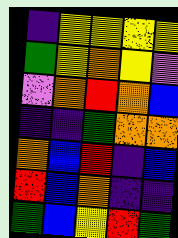[["indigo", "yellow", "yellow", "yellow", "yellow"], ["green", "yellow", "orange", "yellow", "violet"], ["violet", "orange", "red", "orange", "blue"], ["indigo", "indigo", "green", "orange", "orange"], ["orange", "blue", "red", "indigo", "blue"], ["red", "blue", "orange", "indigo", "indigo"], ["green", "blue", "yellow", "red", "green"]]